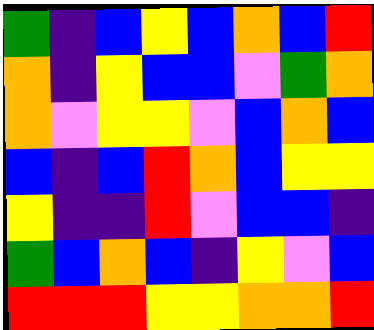[["green", "indigo", "blue", "yellow", "blue", "orange", "blue", "red"], ["orange", "indigo", "yellow", "blue", "blue", "violet", "green", "orange"], ["orange", "violet", "yellow", "yellow", "violet", "blue", "orange", "blue"], ["blue", "indigo", "blue", "red", "orange", "blue", "yellow", "yellow"], ["yellow", "indigo", "indigo", "red", "violet", "blue", "blue", "indigo"], ["green", "blue", "orange", "blue", "indigo", "yellow", "violet", "blue"], ["red", "red", "red", "yellow", "yellow", "orange", "orange", "red"]]